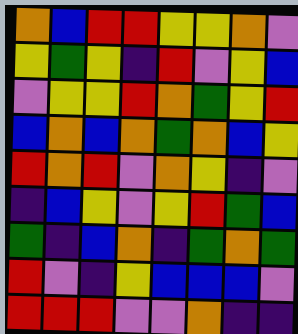[["orange", "blue", "red", "red", "yellow", "yellow", "orange", "violet"], ["yellow", "green", "yellow", "indigo", "red", "violet", "yellow", "blue"], ["violet", "yellow", "yellow", "red", "orange", "green", "yellow", "red"], ["blue", "orange", "blue", "orange", "green", "orange", "blue", "yellow"], ["red", "orange", "red", "violet", "orange", "yellow", "indigo", "violet"], ["indigo", "blue", "yellow", "violet", "yellow", "red", "green", "blue"], ["green", "indigo", "blue", "orange", "indigo", "green", "orange", "green"], ["red", "violet", "indigo", "yellow", "blue", "blue", "blue", "violet"], ["red", "red", "red", "violet", "violet", "orange", "indigo", "indigo"]]